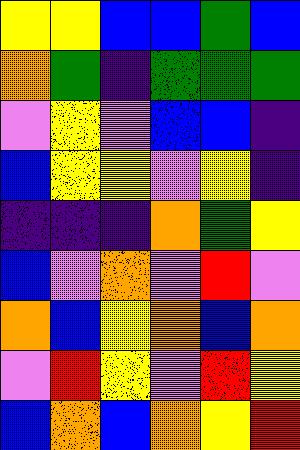[["yellow", "yellow", "blue", "blue", "green", "blue"], ["orange", "green", "indigo", "green", "green", "green"], ["violet", "yellow", "violet", "blue", "blue", "indigo"], ["blue", "yellow", "yellow", "violet", "yellow", "indigo"], ["indigo", "indigo", "indigo", "orange", "green", "yellow"], ["blue", "violet", "orange", "violet", "red", "violet"], ["orange", "blue", "yellow", "orange", "blue", "orange"], ["violet", "red", "yellow", "violet", "red", "yellow"], ["blue", "orange", "blue", "orange", "yellow", "red"]]